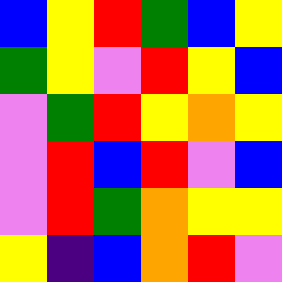[["blue", "yellow", "red", "green", "blue", "yellow"], ["green", "yellow", "violet", "red", "yellow", "blue"], ["violet", "green", "red", "yellow", "orange", "yellow"], ["violet", "red", "blue", "red", "violet", "blue"], ["violet", "red", "green", "orange", "yellow", "yellow"], ["yellow", "indigo", "blue", "orange", "red", "violet"]]